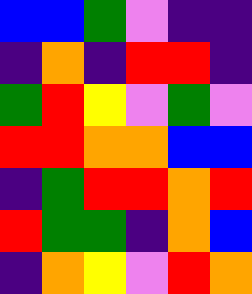[["blue", "blue", "green", "violet", "indigo", "indigo"], ["indigo", "orange", "indigo", "red", "red", "indigo"], ["green", "red", "yellow", "violet", "green", "violet"], ["red", "red", "orange", "orange", "blue", "blue"], ["indigo", "green", "red", "red", "orange", "red"], ["red", "green", "green", "indigo", "orange", "blue"], ["indigo", "orange", "yellow", "violet", "red", "orange"]]